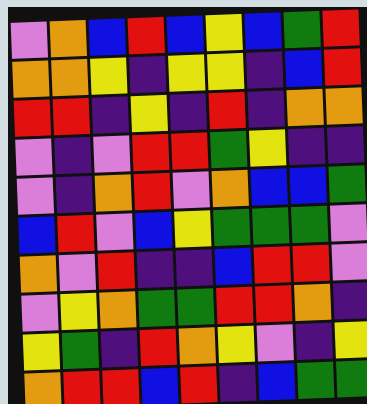[["violet", "orange", "blue", "red", "blue", "yellow", "blue", "green", "red"], ["orange", "orange", "yellow", "indigo", "yellow", "yellow", "indigo", "blue", "red"], ["red", "red", "indigo", "yellow", "indigo", "red", "indigo", "orange", "orange"], ["violet", "indigo", "violet", "red", "red", "green", "yellow", "indigo", "indigo"], ["violet", "indigo", "orange", "red", "violet", "orange", "blue", "blue", "green"], ["blue", "red", "violet", "blue", "yellow", "green", "green", "green", "violet"], ["orange", "violet", "red", "indigo", "indigo", "blue", "red", "red", "violet"], ["violet", "yellow", "orange", "green", "green", "red", "red", "orange", "indigo"], ["yellow", "green", "indigo", "red", "orange", "yellow", "violet", "indigo", "yellow"], ["orange", "red", "red", "blue", "red", "indigo", "blue", "green", "green"]]